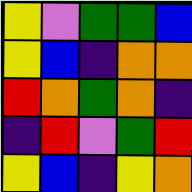[["yellow", "violet", "green", "green", "blue"], ["yellow", "blue", "indigo", "orange", "orange"], ["red", "orange", "green", "orange", "indigo"], ["indigo", "red", "violet", "green", "red"], ["yellow", "blue", "indigo", "yellow", "orange"]]